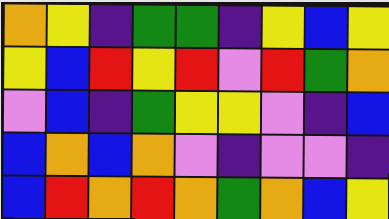[["orange", "yellow", "indigo", "green", "green", "indigo", "yellow", "blue", "yellow"], ["yellow", "blue", "red", "yellow", "red", "violet", "red", "green", "orange"], ["violet", "blue", "indigo", "green", "yellow", "yellow", "violet", "indigo", "blue"], ["blue", "orange", "blue", "orange", "violet", "indigo", "violet", "violet", "indigo"], ["blue", "red", "orange", "red", "orange", "green", "orange", "blue", "yellow"]]